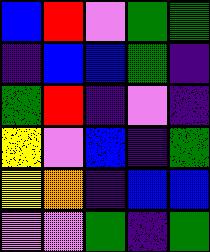[["blue", "red", "violet", "green", "green"], ["indigo", "blue", "blue", "green", "indigo"], ["green", "red", "indigo", "violet", "indigo"], ["yellow", "violet", "blue", "indigo", "green"], ["yellow", "orange", "indigo", "blue", "blue"], ["violet", "violet", "green", "indigo", "green"]]